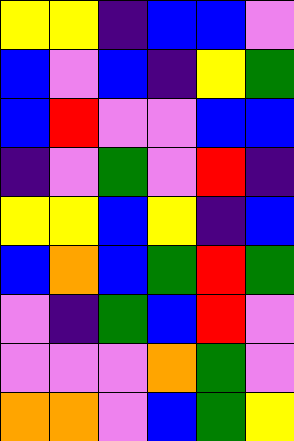[["yellow", "yellow", "indigo", "blue", "blue", "violet"], ["blue", "violet", "blue", "indigo", "yellow", "green"], ["blue", "red", "violet", "violet", "blue", "blue"], ["indigo", "violet", "green", "violet", "red", "indigo"], ["yellow", "yellow", "blue", "yellow", "indigo", "blue"], ["blue", "orange", "blue", "green", "red", "green"], ["violet", "indigo", "green", "blue", "red", "violet"], ["violet", "violet", "violet", "orange", "green", "violet"], ["orange", "orange", "violet", "blue", "green", "yellow"]]